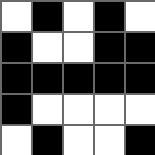[["white", "black", "white", "black", "white"], ["black", "white", "white", "black", "black"], ["black", "black", "black", "black", "black"], ["black", "white", "white", "white", "white"], ["white", "black", "white", "white", "black"]]